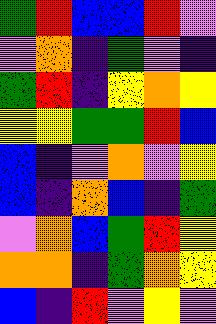[["green", "red", "blue", "blue", "red", "violet"], ["violet", "orange", "indigo", "green", "violet", "indigo"], ["green", "red", "indigo", "yellow", "orange", "yellow"], ["yellow", "yellow", "green", "green", "red", "blue"], ["blue", "indigo", "violet", "orange", "violet", "yellow"], ["blue", "indigo", "orange", "blue", "indigo", "green"], ["violet", "orange", "blue", "green", "red", "yellow"], ["orange", "orange", "indigo", "green", "orange", "yellow"], ["blue", "indigo", "red", "violet", "yellow", "violet"]]